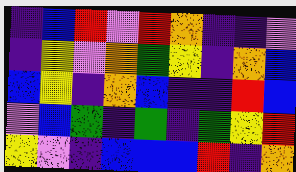[["indigo", "blue", "red", "violet", "red", "orange", "indigo", "indigo", "violet"], ["indigo", "yellow", "violet", "orange", "green", "yellow", "indigo", "orange", "blue"], ["blue", "yellow", "indigo", "orange", "blue", "indigo", "indigo", "red", "blue"], ["violet", "blue", "green", "indigo", "green", "indigo", "green", "yellow", "red"], ["yellow", "violet", "indigo", "blue", "blue", "blue", "red", "indigo", "orange"]]